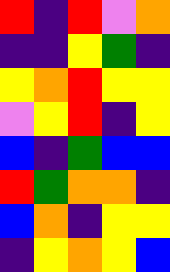[["red", "indigo", "red", "violet", "orange"], ["indigo", "indigo", "yellow", "green", "indigo"], ["yellow", "orange", "red", "yellow", "yellow"], ["violet", "yellow", "red", "indigo", "yellow"], ["blue", "indigo", "green", "blue", "blue"], ["red", "green", "orange", "orange", "indigo"], ["blue", "orange", "indigo", "yellow", "yellow"], ["indigo", "yellow", "orange", "yellow", "blue"]]